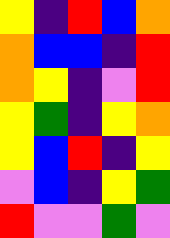[["yellow", "indigo", "red", "blue", "orange"], ["orange", "blue", "blue", "indigo", "red"], ["orange", "yellow", "indigo", "violet", "red"], ["yellow", "green", "indigo", "yellow", "orange"], ["yellow", "blue", "red", "indigo", "yellow"], ["violet", "blue", "indigo", "yellow", "green"], ["red", "violet", "violet", "green", "violet"]]